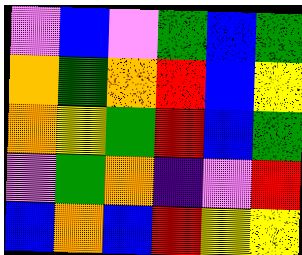[["violet", "blue", "violet", "green", "blue", "green"], ["orange", "green", "orange", "red", "blue", "yellow"], ["orange", "yellow", "green", "red", "blue", "green"], ["violet", "green", "orange", "indigo", "violet", "red"], ["blue", "orange", "blue", "red", "yellow", "yellow"]]